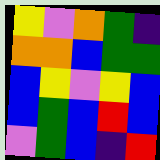[["yellow", "violet", "orange", "green", "indigo"], ["orange", "orange", "blue", "green", "green"], ["blue", "yellow", "violet", "yellow", "blue"], ["blue", "green", "blue", "red", "blue"], ["violet", "green", "blue", "indigo", "red"]]